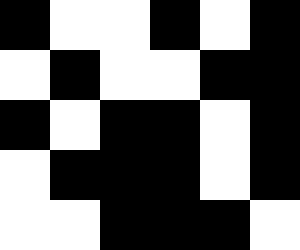[["black", "white", "white", "black", "white", "black"], ["white", "black", "white", "white", "black", "black"], ["black", "white", "black", "black", "white", "black"], ["white", "black", "black", "black", "white", "black"], ["white", "white", "black", "black", "black", "white"]]